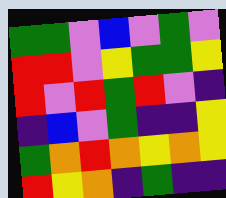[["green", "green", "violet", "blue", "violet", "green", "violet"], ["red", "red", "violet", "yellow", "green", "green", "yellow"], ["red", "violet", "red", "green", "red", "violet", "indigo"], ["indigo", "blue", "violet", "green", "indigo", "indigo", "yellow"], ["green", "orange", "red", "orange", "yellow", "orange", "yellow"], ["red", "yellow", "orange", "indigo", "green", "indigo", "indigo"]]